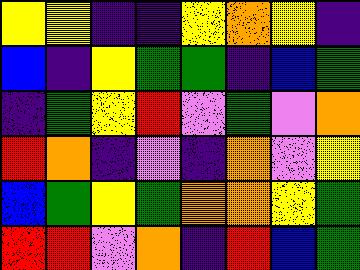[["yellow", "yellow", "indigo", "indigo", "yellow", "orange", "yellow", "indigo"], ["blue", "indigo", "yellow", "green", "green", "indigo", "blue", "green"], ["indigo", "green", "yellow", "red", "violet", "green", "violet", "orange"], ["red", "orange", "indigo", "violet", "indigo", "orange", "violet", "yellow"], ["blue", "green", "yellow", "green", "orange", "orange", "yellow", "green"], ["red", "red", "violet", "orange", "indigo", "red", "blue", "green"]]